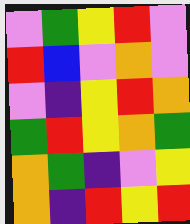[["violet", "green", "yellow", "red", "violet"], ["red", "blue", "violet", "orange", "violet"], ["violet", "indigo", "yellow", "red", "orange"], ["green", "red", "yellow", "orange", "green"], ["orange", "green", "indigo", "violet", "yellow"], ["orange", "indigo", "red", "yellow", "red"]]